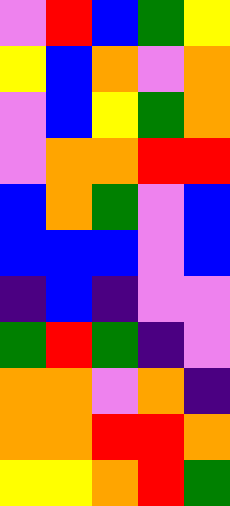[["violet", "red", "blue", "green", "yellow"], ["yellow", "blue", "orange", "violet", "orange"], ["violet", "blue", "yellow", "green", "orange"], ["violet", "orange", "orange", "red", "red"], ["blue", "orange", "green", "violet", "blue"], ["blue", "blue", "blue", "violet", "blue"], ["indigo", "blue", "indigo", "violet", "violet"], ["green", "red", "green", "indigo", "violet"], ["orange", "orange", "violet", "orange", "indigo"], ["orange", "orange", "red", "red", "orange"], ["yellow", "yellow", "orange", "red", "green"]]